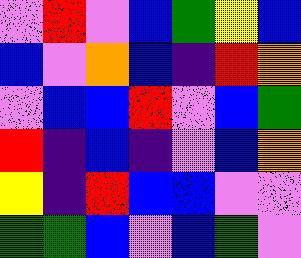[["violet", "red", "violet", "blue", "green", "yellow", "blue"], ["blue", "violet", "orange", "blue", "indigo", "red", "orange"], ["violet", "blue", "blue", "red", "violet", "blue", "green"], ["red", "indigo", "blue", "indigo", "violet", "blue", "orange"], ["yellow", "indigo", "red", "blue", "blue", "violet", "violet"], ["green", "green", "blue", "violet", "blue", "green", "violet"]]